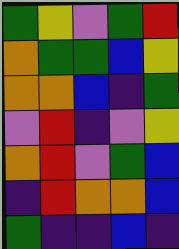[["green", "yellow", "violet", "green", "red"], ["orange", "green", "green", "blue", "yellow"], ["orange", "orange", "blue", "indigo", "green"], ["violet", "red", "indigo", "violet", "yellow"], ["orange", "red", "violet", "green", "blue"], ["indigo", "red", "orange", "orange", "blue"], ["green", "indigo", "indigo", "blue", "indigo"]]